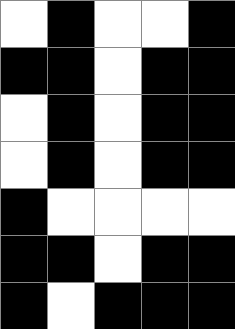[["white", "black", "white", "white", "black"], ["black", "black", "white", "black", "black"], ["white", "black", "white", "black", "black"], ["white", "black", "white", "black", "black"], ["black", "white", "white", "white", "white"], ["black", "black", "white", "black", "black"], ["black", "white", "black", "black", "black"]]